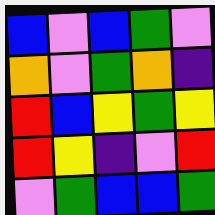[["blue", "violet", "blue", "green", "violet"], ["orange", "violet", "green", "orange", "indigo"], ["red", "blue", "yellow", "green", "yellow"], ["red", "yellow", "indigo", "violet", "red"], ["violet", "green", "blue", "blue", "green"]]